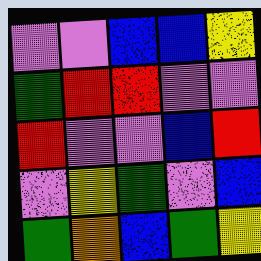[["violet", "violet", "blue", "blue", "yellow"], ["green", "red", "red", "violet", "violet"], ["red", "violet", "violet", "blue", "red"], ["violet", "yellow", "green", "violet", "blue"], ["green", "orange", "blue", "green", "yellow"]]